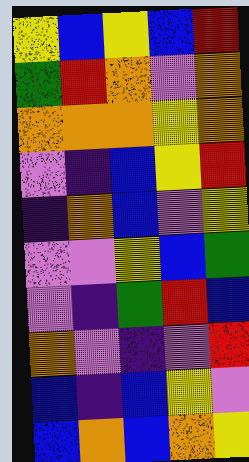[["yellow", "blue", "yellow", "blue", "red"], ["green", "red", "orange", "violet", "orange"], ["orange", "orange", "orange", "yellow", "orange"], ["violet", "indigo", "blue", "yellow", "red"], ["indigo", "orange", "blue", "violet", "yellow"], ["violet", "violet", "yellow", "blue", "green"], ["violet", "indigo", "green", "red", "blue"], ["orange", "violet", "indigo", "violet", "red"], ["blue", "indigo", "blue", "yellow", "violet"], ["blue", "orange", "blue", "orange", "yellow"]]